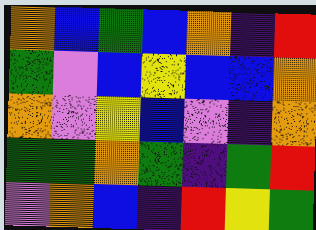[["orange", "blue", "green", "blue", "orange", "indigo", "red"], ["green", "violet", "blue", "yellow", "blue", "blue", "orange"], ["orange", "violet", "yellow", "blue", "violet", "indigo", "orange"], ["green", "green", "orange", "green", "indigo", "green", "red"], ["violet", "orange", "blue", "indigo", "red", "yellow", "green"]]